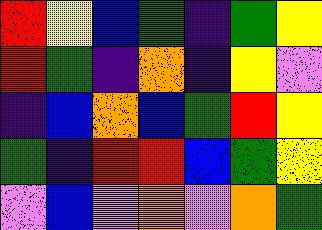[["red", "yellow", "blue", "green", "indigo", "green", "yellow"], ["red", "green", "indigo", "orange", "indigo", "yellow", "violet"], ["indigo", "blue", "orange", "blue", "green", "red", "yellow"], ["green", "indigo", "red", "red", "blue", "green", "yellow"], ["violet", "blue", "violet", "orange", "violet", "orange", "green"]]